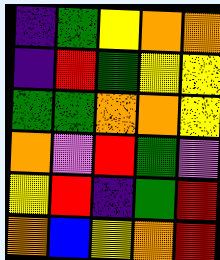[["indigo", "green", "yellow", "orange", "orange"], ["indigo", "red", "green", "yellow", "yellow"], ["green", "green", "orange", "orange", "yellow"], ["orange", "violet", "red", "green", "violet"], ["yellow", "red", "indigo", "green", "red"], ["orange", "blue", "yellow", "orange", "red"]]